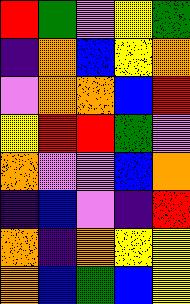[["red", "green", "violet", "yellow", "green"], ["indigo", "orange", "blue", "yellow", "orange"], ["violet", "orange", "orange", "blue", "red"], ["yellow", "red", "red", "green", "violet"], ["orange", "violet", "violet", "blue", "orange"], ["indigo", "blue", "violet", "indigo", "red"], ["orange", "indigo", "orange", "yellow", "yellow"], ["orange", "blue", "green", "blue", "yellow"]]